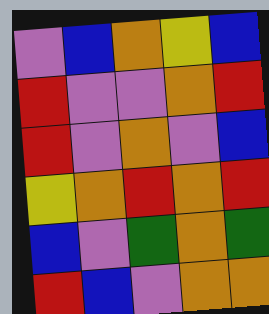[["violet", "blue", "orange", "yellow", "blue"], ["red", "violet", "violet", "orange", "red"], ["red", "violet", "orange", "violet", "blue"], ["yellow", "orange", "red", "orange", "red"], ["blue", "violet", "green", "orange", "green"], ["red", "blue", "violet", "orange", "orange"]]